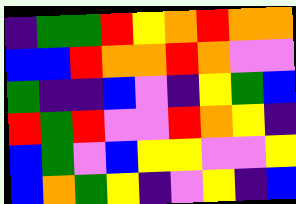[["indigo", "green", "green", "red", "yellow", "orange", "red", "orange", "orange"], ["blue", "blue", "red", "orange", "orange", "red", "orange", "violet", "violet"], ["green", "indigo", "indigo", "blue", "violet", "indigo", "yellow", "green", "blue"], ["red", "green", "red", "violet", "violet", "red", "orange", "yellow", "indigo"], ["blue", "green", "violet", "blue", "yellow", "yellow", "violet", "violet", "yellow"], ["blue", "orange", "green", "yellow", "indigo", "violet", "yellow", "indigo", "blue"]]